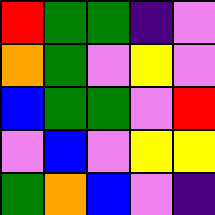[["red", "green", "green", "indigo", "violet"], ["orange", "green", "violet", "yellow", "violet"], ["blue", "green", "green", "violet", "red"], ["violet", "blue", "violet", "yellow", "yellow"], ["green", "orange", "blue", "violet", "indigo"]]